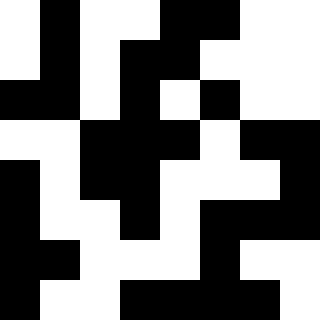[["white", "black", "white", "white", "black", "black", "white", "white"], ["white", "black", "white", "black", "black", "white", "white", "white"], ["black", "black", "white", "black", "white", "black", "white", "white"], ["white", "white", "black", "black", "black", "white", "black", "black"], ["black", "white", "black", "black", "white", "white", "white", "black"], ["black", "white", "white", "black", "white", "black", "black", "black"], ["black", "black", "white", "white", "white", "black", "white", "white"], ["black", "white", "white", "black", "black", "black", "black", "white"]]